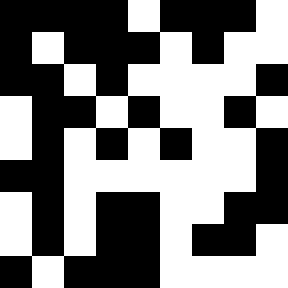[["black", "black", "black", "black", "white", "black", "black", "black", "white"], ["black", "white", "black", "black", "black", "white", "black", "white", "white"], ["black", "black", "white", "black", "white", "white", "white", "white", "black"], ["white", "black", "black", "white", "black", "white", "white", "black", "white"], ["white", "black", "white", "black", "white", "black", "white", "white", "black"], ["black", "black", "white", "white", "white", "white", "white", "white", "black"], ["white", "black", "white", "black", "black", "white", "white", "black", "black"], ["white", "black", "white", "black", "black", "white", "black", "black", "white"], ["black", "white", "black", "black", "black", "white", "white", "white", "white"]]